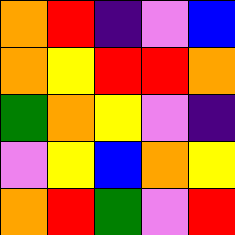[["orange", "red", "indigo", "violet", "blue"], ["orange", "yellow", "red", "red", "orange"], ["green", "orange", "yellow", "violet", "indigo"], ["violet", "yellow", "blue", "orange", "yellow"], ["orange", "red", "green", "violet", "red"]]